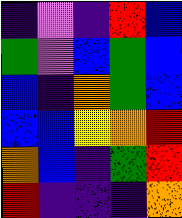[["indigo", "violet", "indigo", "red", "blue"], ["green", "violet", "blue", "green", "blue"], ["blue", "indigo", "orange", "green", "blue"], ["blue", "blue", "yellow", "orange", "red"], ["orange", "blue", "indigo", "green", "red"], ["red", "indigo", "indigo", "indigo", "orange"]]